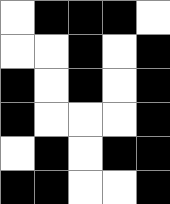[["white", "black", "black", "black", "white"], ["white", "white", "black", "white", "black"], ["black", "white", "black", "white", "black"], ["black", "white", "white", "white", "black"], ["white", "black", "white", "black", "black"], ["black", "black", "white", "white", "black"]]